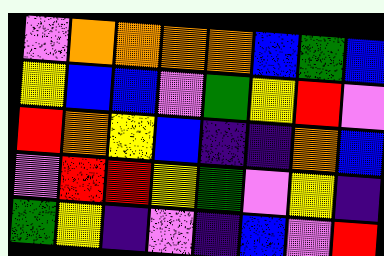[["violet", "orange", "orange", "orange", "orange", "blue", "green", "blue"], ["yellow", "blue", "blue", "violet", "green", "yellow", "red", "violet"], ["red", "orange", "yellow", "blue", "indigo", "indigo", "orange", "blue"], ["violet", "red", "red", "yellow", "green", "violet", "yellow", "indigo"], ["green", "yellow", "indigo", "violet", "indigo", "blue", "violet", "red"]]